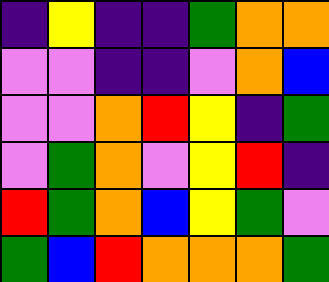[["indigo", "yellow", "indigo", "indigo", "green", "orange", "orange"], ["violet", "violet", "indigo", "indigo", "violet", "orange", "blue"], ["violet", "violet", "orange", "red", "yellow", "indigo", "green"], ["violet", "green", "orange", "violet", "yellow", "red", "indigo"], ["red", "green", "orange", "blue", "yellow", "green", "violet"], ["green", "blue", "red", "orange", "orange", "orange", "green"]]